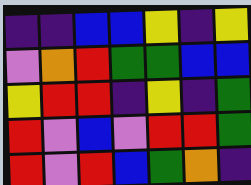[["indigo", "indigo", "blue", "blue", "yellow", "indigo", "yellow"], ["violet", "orange", "red", "green", "green", "blue", "blue"], ["yellow", "red", "red", "indigo", "yellow", "indigo", "green"], ["red", "violet", "blue", "violet", "red", "red", "green"], ["red", "violet", "red", "blue", "green", "orange", "indigo"]]